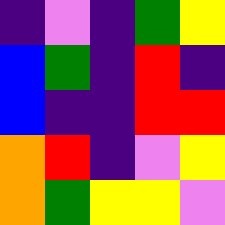[["indigo", "violet", "indigo", "green", "yellow"], ["blue", "green", "indigo", "red", "indigo"], ["blue", "indigo", "indigo", "red", "red"], ["orange", "red", "indigo", "violet", "yellow"], ["orange", "green", "yellow", "yellow", "violet"]]